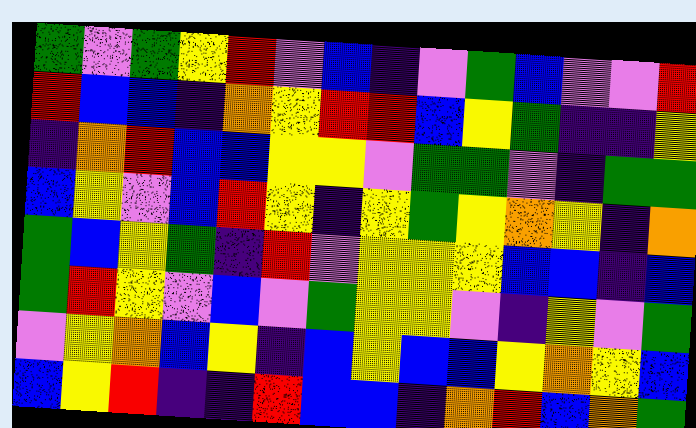[["green", "violet", "green", "yellow", "red", "violet", "blue", "indigo", "violet", "green", "blue", "violet", "violet", "red"], ["red", "blue", "blue", "indigo", "orange", "yellow", "red", "red", "blue", "yellow", "green", "indigo", "indigo", "yellow"], ["indigo", "orange", "red", "blue", "blue", "yellow", "yellow", "violet", "green", "green", "violet", "indigo", "green", "green"], ["blue", "yellow", "violet", "blue", "red", "yellow", "indigo", "yellow", "green", "yellow", "orange", "yellow", "indigo", "orange"], ["green", "blue", "yellow", "green", "indigo", "red", "violet", "yellow", "yellow", "yellow", "blue", "blue", "indigo", "blue"], ["green", "red", "yellow", "violet", "blue", "violet", "green", "yellow", "yellow", "violet", "indigo", "yellow", "violet", "green"], ["violet", "yellow", "orange", "blue", "yellow", "indigo", "blue", "yellow", "blue", "blue", "yellow", "orange", "yellow", "blue"], ["blue", "yellow", "red", "indigo", "indigo", "red", "blue", "blue", "indigo", "orange", "red", "blue", "orange", "green"]]